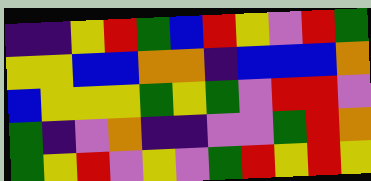[["indigo", "indigo", "yellow", "red", "green", "blue", "red", "yellow", "violet", "red", "green"], ["yellow", "yellow", "blue", "blue", "orange", "orange", "indigo", "blue", "blue", "blue", "orange"], ["blue", "yellow", "yellow", "yellow", "green", "yellow", "green", "violet", "red", "red", "violet"], ["green", "indigo", "violet", "orange", "indigo", "indigo", "violet", "violet", "green", "red", "orange"], ["green", "yellow", "red", "violet", "yellow", "violet", "green", "red", "yellow", "red", "yellow"]]